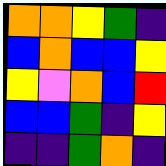[["orange", "orange", "yellow", "green", "indigo"], ["blue", "orange", "blue", "blue", "yellow"], ["yellow", "violet", "orange", "blue", "red"], ["blue", "blue", "green", "indigo", "yellow"], ["indigo", "indigo", "green", "orange", "indigo"]]